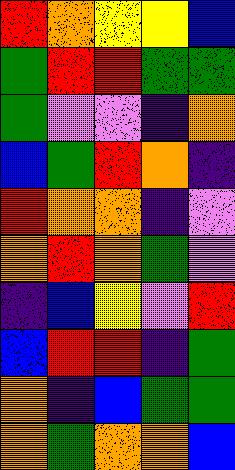[["red", "orange", "yellow", "yellow", "blue"], ["green", "red", "red", "green", "green"], ["green", "violet", "violet", "indigo", "orange"], ["blue", "green", "red", "orange", "indigo"], ["red", "orange", "orange", "indigo", "violet"], ["orange", "red", "orange", "green", "violet"], ["indigo", "blue", "yellow", "violet", "red"], ["blue", "red", "red", "indigo", "green"], ["orange", "indigo", "blue", "green", "green"], ["orange", "green", "orange", "orange", "blue"]]